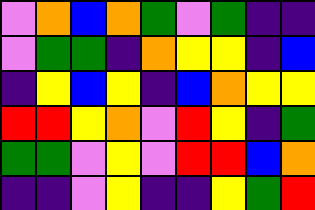[["violet", "orange", "blue", "orange", "green", "violet", "green", "indigo", "indigo"], ["violet", "green", "green", "indigo", "orange", "yellow", "yellow", "indigo", "blue"], ["indigo", "yellow", "blue", "yellow", "indigo", "blue", "orange", "yellow", "yellow"], ["red", "red", "yellow", "orange", "violet", "red", "yellow", "indigo", "green"], ["green", "green", "violet", "yellow", "violet", "red", "red", "blue", "orange"], ["indigo", "indigo", "violet", "yellow", "indigo", "indigo", "yellow", "green", "red"]]